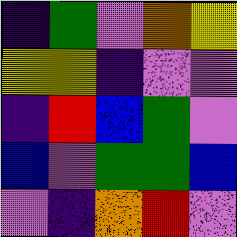[["indigo", "green", "violet", "orange", "yellow"], ["yellow", "yellow", "indigo", "violet", "violet"], ["indigo", "red", "blue", "green", "violet"], ["blue", "violet", "green", "green", "blue"], ["violet", "indigo", "orange", "red", "violet"]]